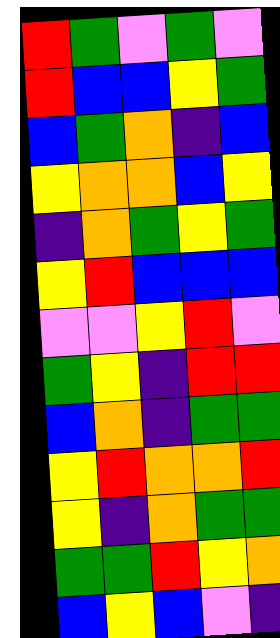[["red", "green", "violet", "green", "violet"], ["red", "blue", "blue", "yellow", "green"], ["blue", "green", "orange", "indigo", "blue"], ["yellow", "orange", "orange", "blue", "yellow"], ["indigo", "orange", "green", "yellow", "green"], ["yellow", "red", "blue", "blue", "blue"], ["violet", "violet", "yellow", "red", "violet"], ["green", "yellow", "indigo", "red", "red"], ["blue", "orange", "indigo", "green", "green"], ["yellow", "red", "orange", "orange", "red"], ["yellow", "indigo", "orange", "green", "green"], ["green", "green", "red", "yellow", "orange"], ["blue", "yellow", "blue", "violet", "indigo"]]